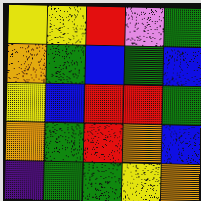[["yellow", "yellow", "red", "violet", "green"], ["orange", "green", "blue", "green", "blue"], ["yellow", "blue", "red", "red", "green"], ["orange", "green", "red", "orange", "blue"], ["indigo", "green", "green", "yellow", "orange"]]